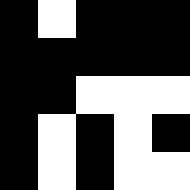[["black", "white", "black", "black", "black"], ["black", "black", "black", "black", "black"], ["black", "black", "white", "white", "white"], ["black", "white", "black", "white", "black"], ["black", "white", "black", "white", "white"]]